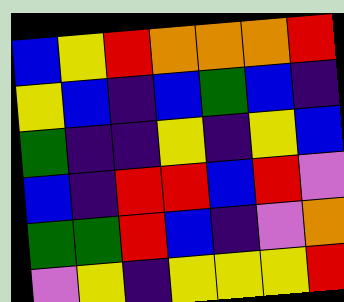[["blue", "yellow", "red", "orange", "orange", "orange", "red"], ["yellow", "blue", "indigo", "blue", "green", "blue", "indigo"], ["green", "indigo", "indigo", "yellow", "indigo", "yellow", "blue"], ["blue", "indigo", "red", "red", "blue", "red", "violet"], ["green", "green", "red", "blue", "indigo", "violet", "orange"], ["violet", "yellow", "indigo", "yellow", "yellow", "yellow", "red"]]